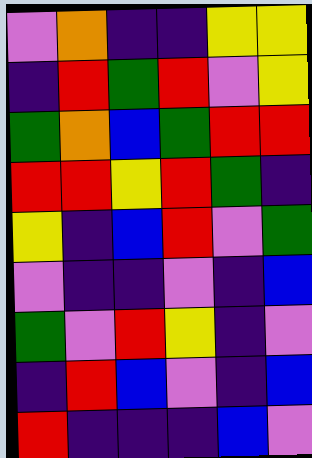[["violet", "orange", "indigo", "indigo", "yellow", "yellow"], ["indigo", "red", "green", "red", "violet", "yellow"], ["green", "orange", "blue", "green", "red", "red"], ["red", "red", "yellow", "red", "green", "indigo"], ["yellow", "indigo", "blue", "red", "violet", "green"], ["violet", "indigo", "indigo", "violet", "indigo", "blue"], ["green", "violet", "red", "yellow", "indigo", "violet"], ["indigo", "red", "blue", "violet", "indigo", "blue"], ["red", "indigo", "indigo", "indigo", "blue", "violet"]]